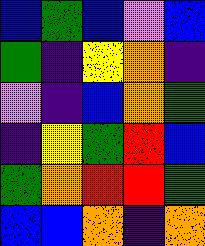[["blue", "green", "blue", "violet", "blue"], ["green", "indigo", "yellow", "orange", "indigo"], ["violet", "indigo", "blue", "orange", "green"], ["indigo", "yellow", "green", "red", "blue"], ["green", "orange", "red", "red", "green"], ["blue", "blue", "orange", "indigo", "orange"]]